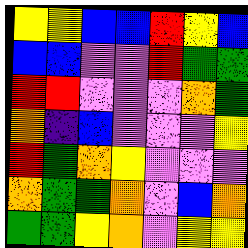[["yellow", "yellow", "blue", "blue", "red", "yellow", "blue"], ["blue", "blue", "violet", "violet", "red", "green", "green"], ["red", "red", "violet", "violet", "violet", "orange", "green"], ["orange", "indigo", "blue", "violet", "violet", "violet", "yellow"], ["red", "green", "orange", "yellow", "violet", "violet", "violet"], ["orange", "green", "green", "orange", "violet", "blue", "orange"], ["green", "green", "yellow", "orange", "violet", "yellow", "yellow"]]